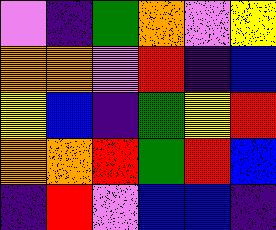[["violet", "indigo", "green", "orange", "violet", "yellow"], ["orange", "orange", "violet", "red", "indigo", "blue"], ["yellow", "blue", "indigo", "green", "yellow", "red"], ["orange", "orange", "red", "green", "red", "blue"], ["indigo", "red", "violet", "blue", "blue", "indigo"]]